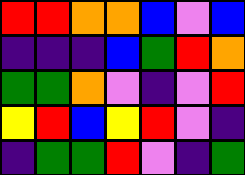[["red", "red", "orange", "orange", "blue", "violet", "blue"], ["indigo", "indigo", "indigo", "blue", "green", "red", "orange"], ["green", "green", "orange", "violet", "indigo", "violet", "red"], ["yellow", "red", "blue", "yellow", "red", "violet", "indigo"], ["indigo", "green", "green", "red", "violet", "indigo", "green"]]